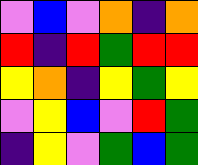[["violet", "blue", "violet", "orange", "indigo", "orange"], ["red", "indigo", "red", "green", "red", "red"], ["yellow", "orange", "indigo", "yellow", "green", "yellow"], ["violet", "yellow", "blue", "violet", "red", "green"], ["indigo", "yellow", "violet", "green", "blue", "green"]]